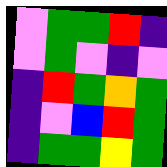[["violet", "green", "green", "red", "indigo"], ["violet", "green", "violet", "indigo", "violet"], ["indigo", "red", "green", "orange", "green"], ["indigo", "violet", "blue", "red", "green"], ["indigo", "green", "green", "yellow", "green"]]